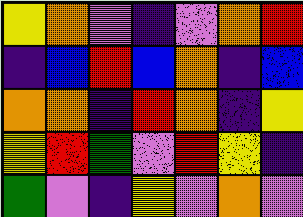[["yellow", "orange", "violet", "indigo", "violet", "orange", "red"], ["indigo", "blue", "red", "blue", "orange", "indigo", "blue"], ["orange", "orange", "indigo", "red", "orange", "indigo", "yellow"], ["yellow", "red", "green", "violet", "red", "yellow", "indigo"], ["green", "violet", "indigo", "yellow", "violet", "orange", "violet"]]